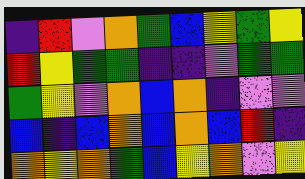[["indigo", "red", "violet", "orange", "green", "blue", "yellow", "green", "yellow"], ["red", "yellow", "green", "green", "indigo", "indigo", "violet", "green", "green"], ["green", "yellow", "violet", "orange", "blue", "orange", "indigo", "violet", "violet"], ["blue", "indigo", "blue", "orange", "blue", "orange", "blue", "red", "indigo"], ["orange", "yellow", "orange", "green", "blue", "yellow", "orange", "violet", "yellow"]]